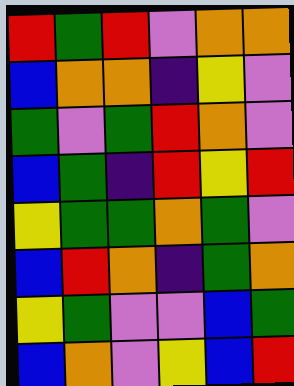[["red", "green", "red", "violet", "orange", "orange"], ["blue", "orange", "orange", "indigo", "yellow", "violet"], ["green", "violet", "green", "red", "orange", "violet"], ["blue", "green", "indigo", "red", "yellow", "red"], ["yellow", "green", "green", "orange", "green", "violet"], ["blue", "red", "orange", "indigo", "green", "orange"], ["yellow", "green", "violet", "violet", "blue", "green"], ["blue", "orange", "violet", "yellow", "blue", "red"]]